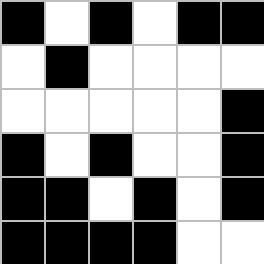[["black", "white", "black", "white", "black", "black"], ["white", "black", "white", "white", "white", "white"], ["white", "white", "white", "white", "white", "black"], ["black", "white", "black", "white", "white", "black"], ["black", "black", "white", "black", "white", "black"], ["black", "black", "black", "black", "white", "white"]]